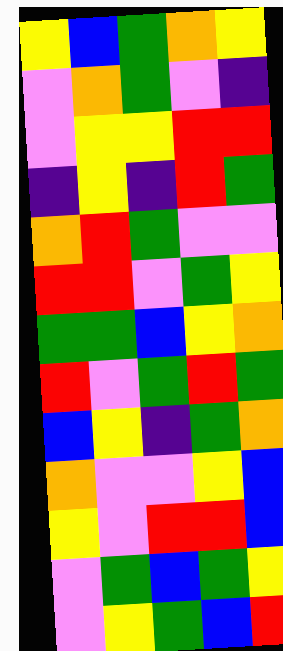[["yellow", "blue", "green", "orange", "yellow"], ["violet", "orange", "green", "violet", "indigo"], ["violet", "yellow", "yellow", "red", "red"], ["indigo", "yellow", "indigo", "red", "green"], ["orange", "red", "green", "violet", "violet"], ["red", "red", "violet", "green", "yellow"], ["green", "green", "blue", "yellow", "orange"], ["red", "violet", "green", "red", "green"], ["blue", "yellow", "indigo", "green", "orange"], ["orange", "violet", "violet", "yellow", "blue"], ["yellow", "violet", "red", "red", "blue"], ["violet", "green", "blue", "green", "yellow"], ["violet", "yellow", "green", "blue", "red"]]